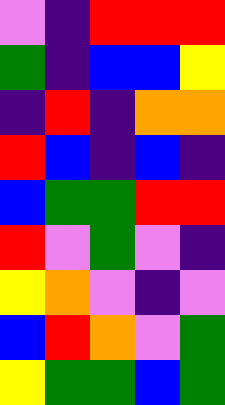[["violet", "indigo", "red", "red", "red"], ["green", "indigo", "blue", "blue", "yellow"], ["indigo", "red", "indigo", "orange", "orange"], ["red", "blue", "indigo", "blue", "indigo"], ["blue", "green", "green", "red", "red"], ["red", "violet", "green", "violet", "indigo"], ["yellow", "orange", "violet", "indigo", "violet"], ["blue", "red", "orange", "violet", "green"], ["yellow", "green", "green", "blue", "green"]]